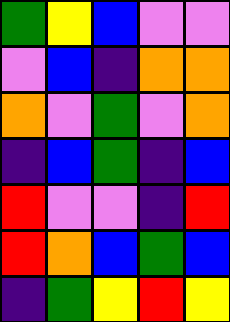[["green", "yellow", "blue", "violet", "violet"], ["violet", "blue", "indigo", "orange", "orange"], ["orange", "violet", "green", "violet", "orange"], ["indigo", "blue", "green", "indigo", "blue"], ["red", "violet", "violet", "indigo", "red"], ["red", "orange", "blue", "green", "blue"], ["indigo", "green", "yellow", "red", "yellow"]]